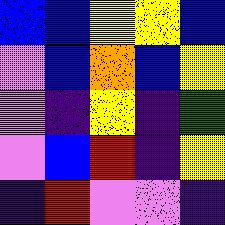[["blue", "blue", "yellow", "yellow", "blue"], ["violet", "blue", "orange", "blue", "yellow"], ["violet", "indigo", "yellow", "indigo", "green"], ["violet", "blue", "red", "indigo", "yellow"], ["indigo", "red", "violet", "violet", "indigo"]]